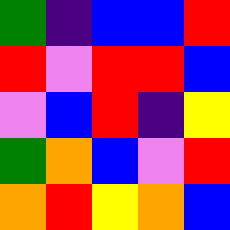[["green", "indigo", "blue", "blue", "red"], ["red", "violet", "red", "red", "blue"], ["violet", "blue", "red", "indigo", "yellow"], ["green", "orange", "blue", "violet", "red"], ["orange", "red", "yellow", "orange", "blue"]]